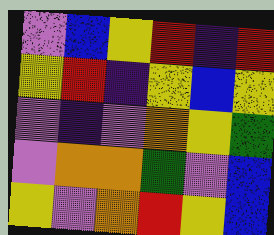[["violet", "blue", "yellow", "red", "indigo", "red"], ["yellow", "red", "indigo", "yellow", "blue", "yellow"], ["violet", "indigo", "violet", "orange", "yellow", "green"], ["violet", "orange", "orange", "green", "violet", "blue"], ["yellow", "violet", "orange", "red", "yellow", "blue"]]